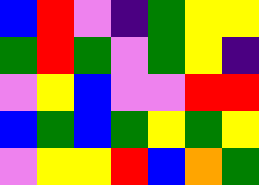[["blue", "red", "violet", "indigo", "green", "yellow", "yellow"], ["green", "red", "green", "violet", "green", "yellow", "indigo"], ["violet", "yellow", "blue", "violet", "violet", "red", "red"], ["blue", "green", "blue", "green", "yellow", "green", "yellow"], ["violet", "yellow", "yellow", "red", "blue", "orange", "green"]]